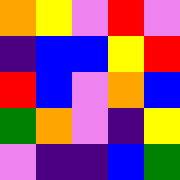[["orange", "yellow", "violet", "red", "violet"], ["indigo", "blue", "blue", "yellow", "red"], ["red", "blue", "violet", "orange", "blue"], ["green", "orange", "violet", "indigo", "yellow"], ["violet", "indigo", "indigo", "blue", "green"]]